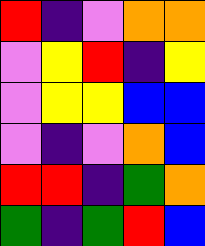[["red", "indigo", "violet", "orange", "orange"], ["violet", "yellow", "red", "indigo", "yellow"], ["violet", "yellow", "yellow", "blue", "blue"], ["violet", "indigo", "violet", "orange", "blue"], ["red", "red", "indigo", "green", "orange"], ["green", "indigo", "green", "red", "blue"]]